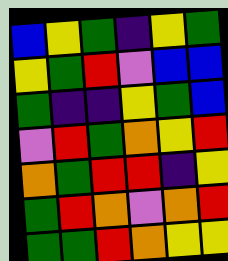[["blue", "yellow", "green", "indigo", "yellow", "green"], ["yellow", "green", "red", "violet", "blue", "blue"], ["green", "indigo", "indigo", "yellow", "green", "blue"], ["violet", "red", "green", "orange", "yellow", "red"], ["orange", "green", "red", "red", "indigo", "yellow"], ["green", "red", "orange", "violet", "orange", "red"], ["green", "green", "red", "orange", "yellow", "yellow"]]